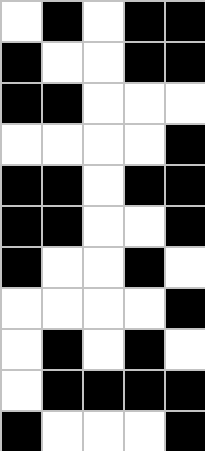[["white", "black", "white", "black", "black"], ["black", "white", "white", "black", "black"], ["black", "black", "white", "white", "white"], ["white", "white", "white", "white", "black"], ["black", "black", "white", "black", "black"], ["black", "black", "white", "white", "black"], ["black", "white", "white", "black", "white"], ["white", "white", "white", "white", "black"], ["white", "black", "white", "black", "white"], ["white", "black", "black", "black", "black"], ["black", "white", "white", "white", "black"]]